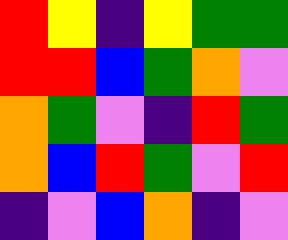[["red", "yellow", "indigo", "yellow", "green", "green"], ["red", "red", "blue", "green", "orange", "violet"], ["orange", "green", "violet", "indigo", "red", "green"], ["orange", "blue", "red", "green", "violet", "red"], ["indigo", "violet", "blue", "orange", "indigo", "violet"]]